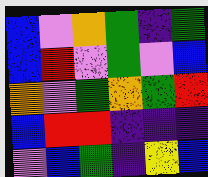[["blue", "violet", "orange", "green", "indigo", "green"], ["blue", "red", "violet", "green", "violet", "blue"], ["orange", "violet", "green", "orange", "green", "red"], ["blue", "red", "red", "indigo", "indigo", "indigo"], ["violet", "blue", "green", "indigo", "yellow", "blue"]]